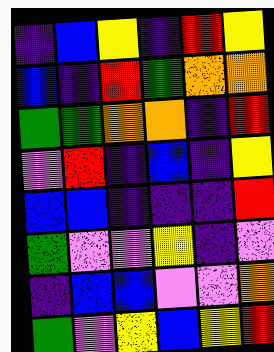[["indigo", "blue", "yellow", "indigo", "red", "yellow"], ["blue", "indigo", "red", "green", "orange", "orange"], ["green", "green", "orange", "orange", "indigo", "red"], ["violet", "red", "indigo", "blue", "indigo", "yellow"], ["blue", "blue", "indigo", "indigo", "indigo", "red"], ["green", "violet", "violet", "yellow", "indigo", "violet"], ["indigo", "blue", "blue", "violet", "violet", "orange"], ["green", "violet", "yellow", "blue", "yellow", "red"]]